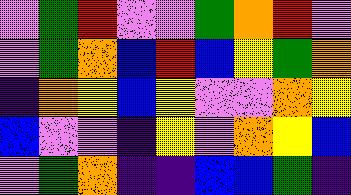[["violet", "green", "red", "violet", "violet", "green", "orange", "red", "violet"], ["violet", "green", "orange", "blue", "red", "blue", "yellow", "green", "orange"], ["indigo", "orange", "yellow", "blue", "yellow", "violet", "violet", "orange", "yellow"], ["blue", "violet", "violet", "indigo", "yellow", "violet", "orange", "yellow", "blue"], ["violet", "green", "orange", "indigo", "indigo", "blue", "blue", "green", "indigo"]]